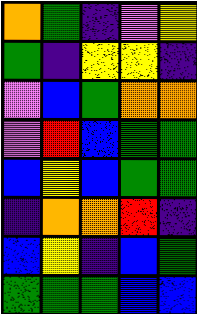[["orange", "green", "indigo", "violet", "yellow"], ["green", "indigo", "yellow", "yellow", "indigo"], ["violet", "blue", "green", "orange", "orange"], ["violet", "red", "blue", "green", "green"], ["blue", "yellow", "blue", "green", "green"], ["indigo", "orange", "orange", "red", "indigo"], ["blue", "yellow", "indigo", "blue", "green"], ["green", "green", "green", "blue", "blue"]]